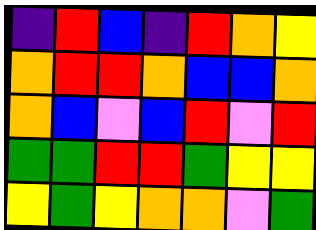[["indigo", "red", "blue", "indigo", "red", "orange", "yellow"], ["orange", "red", "red", "orange", "blue", "blue", "orange"], ["orange", "blue", "violet", "blue", "red", "violet", "red"], ["green", "green", "red", "red", "green", "yellow", "yellow"], ["yellow", "green", "yellow", "orange", "orange", "violet", "green"]]